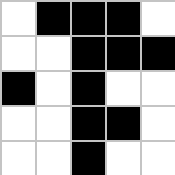[["white", "black", "black", "black", "white"], ["white", "white", "black", "black", "black"], ["black", "white", "black", "white", "white"], ["white", "white", "black", "black", "white"], ["white", "white", "black", "white", "white"]]